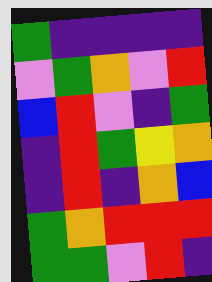[["green", "indigo", "indigo", "indigo", "indigo"], ["violet", "green", "orange", "violet", "red"], ["blue", "red", "violet", "indigo", "green"], ["indigo", "red", "green", "yellow", "orange"], ["indigo", "red", "indigo", "orange", "blue"], ["green", "orange", "red", "red", "red"], ["green", "green", "violet", "red", "indigo"]]